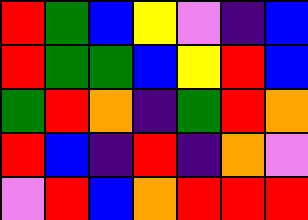[["red", "green", "blue", "yellow", "violet", "indigo", "blue"], ["red", "green", "green", "blue", "yellow", "red", "blue"], ["green", "red", "orange", "indigo", "green", "red", "orange"], ["red", "blue", "indigo", "red", "indigo", "orange", "violet"], ["violet", "red", "blue", "orange", "red", "red", "red"]]